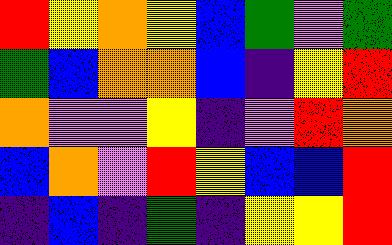[["red", "yellow", "orange", "yellow", "blue", "green", "violet", "green"], ["green", "blue", "orange", "orange", "blue", "indigo", "yellow", "red"], ["orange", "violet", "violet", "yellow", "indigo", "violet", "red", "orange"], ["blue", "orange", "violet", "red", "yellow", "blue", "blue", "red"], ["indigo", "blue", "indigo", "green", "indigo", "yellow", "yellow", "red"]]